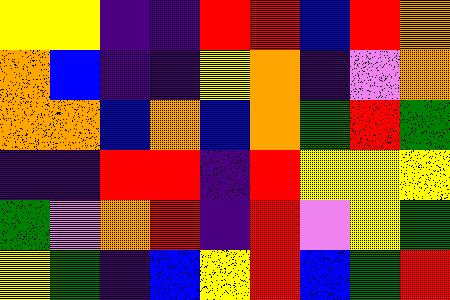[["yellow", "yellow", "indigo", "indigo", "red", "red", "blue", "red", "orange"], ["orange", "blue", "indigo", "indigo", "yellow", "orange", "indigo", "violet", "orange"], ["orange", "orange", "blue", "orange", "blue", "orange", "green", "red", "green"], ["indigo", "indigo", "red", "red", "indigo", "red", "yellow", "yellow", "yellow"], ["green", "violet", "orange", "red", "indigo", "red", "violet", "yellow", "green"], ["yellow", "green", "indigo", "blue", "yellow", "red", "blue", "green", "red"]]